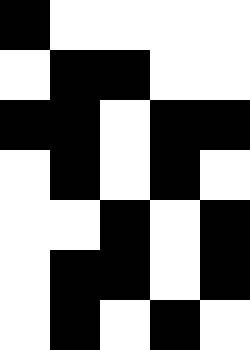[["black", "white", "white", "white", "white"], ["white", "black", "black", "white", "white"], ["black", "black", "white", "black", "black"], ["white", "black", "white", "black", "white"], ["white", "white", "black", "white", "black"], ["white", "black", "black", "white", "black"], ["white", "black", "white", "black", "white"]]